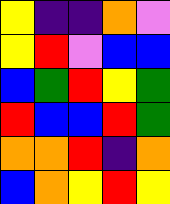[["yellow", "indigo", "indigo", "orange", "violet"], ["yellow", "red", "violet", "blue", "blue"], ["blue", "green", "red", "yellow", "green"], ["red", "blue", "blue", "red", "green"], ["orange", "orange", "red", "indigo", "orange"], ["blue", "orange", "yellow", "red", "yellow"]]